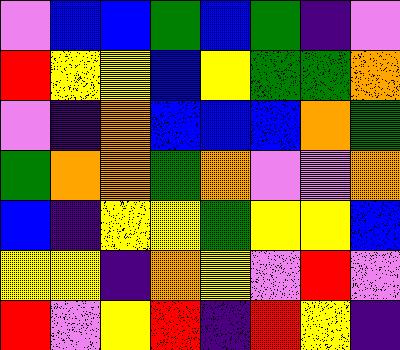[["violet", "blue", "blue", "green", "blue", "green", "indigo", "violet"], ["red", "yellow", "yellow", "blue", "yellow", "green", "green", "orange"], ["violet", "indigo", "orange", "blue", "blue", "blue", "orange", "green"], ["green", "orange", "orange", "green", "orange", "violet", "violet", "orange"], ["blue", "indigo", "yellow", "yellow", "green", "yellow", "yellow", "blue"], ["yellow", "yellow", "indigo", "orange", "yellow", "violet", "red", "violet"], ["red", "violet", "yellow", "red", "indigo", "red", "yellow", "indigo"]]